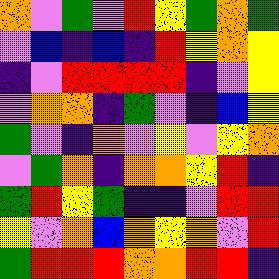[["orange", "violet", "green", "violet", "red", "yellow", "green", "orange", "green"], ["violet", "blue", "indigo", "blue", "indigo", "red", "yellow", "orange", "yellow"], ["indigo", "violet", "red", "red", "red", "red", "indigo", "violet", "yellow"], ["violet", "orange", "orange", "indigo", "green", "violet", "indigo", "blue", "yellow"], ["green", "violet", "indigo", "orange", "violet", "yellow", "violet", "yellow", "orange"], ["violet", "green", "orange", "indigo", "orange", "orange", "yellow", "red", "indigo"], ["green", "red", "yellow", "green", "indigo", "indigo", "violet", "red", "red"], ["yellow", "violet", "orange", "blue", "orange", "yellow", "orange", "violet", "red"], ["green", "red", "red", "red", "orange", "orange", "red", "red", "indigo"]]